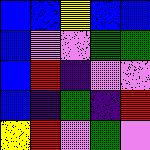[["blue", "blue", "yellow", "blue", "blue"], ["blue", "violet", "violet", "green", "green"], ["blue", "red", "indigo", "violet", "violet"], ["blue", "indigo", "green", "indigo", "red"], ["yellow", "red", "violet", "green", "violet"]]